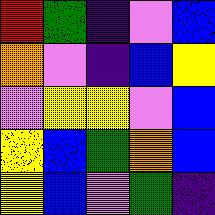[["red", "green", "indigo", "violet", "blue"], ["orange", "violet", "indigo", "blue", "yellow"], ["violet", "yellow", "yellow", "violet", "blue"], ["yellow", "blue", "green", "orange", "blue"], ["yellow", "blue", "violet", "green", "indigo"]]